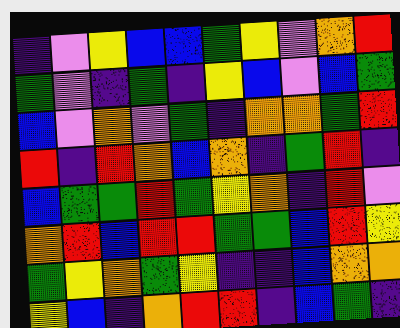[["indigo", "violet", "yellow", "blue", "blue", "green", "yellow", "violet", "orange", "red"], ["green", "violet", "indigo", "green", "indigo", "yellow", "blue", "violet", "blue", "green"], ["blue", "violet", "orange", "violet", "green", "indigo", "orange", "orange", "green", "red"], ["red", "indigo", "red", "orange", "blue", "orange", "indigo", "green", "red", "indigo"], ["blue", "green", "green", "red", "green", "yellow", "orange", "indigo", "red", "violet"], ["orange", "red", "blue", "red", "red", "green", "green", "blue", "red", "yellow"], ["green", "yellow", "orange", "green", "yellow", "indigo", "indigo", "blue", "orange", "orange"], ["yellow", "blue", "indigo", "orange", "red", "red", "indigo", "blue", "green", "indigo"]]